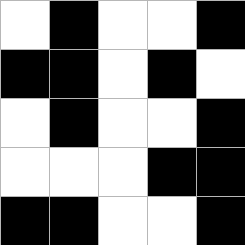[["white", "black", "white", "white", "black"], ["black", "black", "white", "black", "white"], ["white", "black", "white", "white", "black"], ["white", "white", "white", "black", "black"], ["black", "black", "white", "white", "black"]]